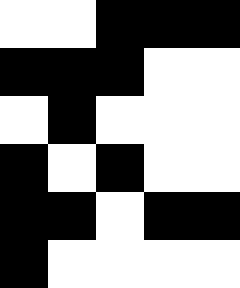[["white", "white", "black", "black", "black"], ["black", "black", "black", "white", "white"], ["white", "black", "white", "white", "white"], ["black", "white", "black", "white", "white"], ["black", "black", "white", "black", "black"], ["black", "white", "white", "white", "white"]]